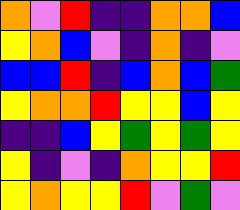[["orange", "violet", "red", "indigo", "indigo", "orange", "orange", "blue"], ["yellow", "orange", "blue", "violet", "indigo", "orange", "indigo", "violet"], ["blue", "blue", "red", "indigo", "blue", "orange", "blue", "green"], ["yellow", "orange", "orange", "red", "yellow", "yellow", "blue", "yellow"], ["indigo", "indigo", "blue", "yellow", "green", "yellow", "green", "yellow"], ["yellow", "indigo", "violet", "indigo", "orange", "yellow", "yellow", "red"], ["yellow", "orange", "yellow", "yellow", "red", "violet", "green", "violet"]]